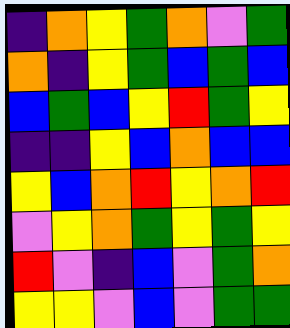[["indigo", "orange", "yellow", "green", "orange", "violet", "green"], ["orange", "indigo", "yellow", "green", "blue", "green", "blue"], ["blue", "green", "blue", "yellow", "red", "green", "yellow"], ["indigo", "indigo", "yellow", "blue", "orange", "blue", "blue"], ["yellow", "blue", "orange", "red", "yellow", "orange", "red"], ["violet", "yellow", "orange", "green", "yellow", "green", "yellow"], ["red", "violet", "indigo", "blue", "violet", "green", "orange"], ["yellow", "yellow", "violet", "blue", "violet", "green", "green"]]